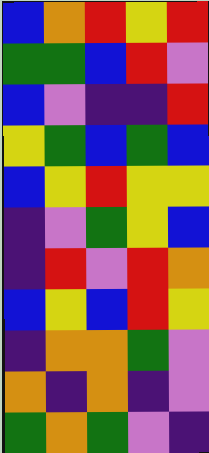[["blue", "orange", "red", "yellow", "red"], ["green", "green", "blue", "red", "violet"], ["blue", "violet", "indigo", "indigo", "red"], ["yellow", "green", "blue", "green", "blue"], ["blue", "yellow", "red", "yellow", "yellow"], ["indigo", "violet", "green", "yellow", "blue"], ["indigo", "red", "violet", "red", "orange"], ["blue", "yellow", "blue", "red", "yellow"], ["indigo", "orange", "orange", "green", "violet"], ["orange", "indigo", "orange", "indigo", "violet"], ["green", "orange", "green", "violet", "indigo"]]